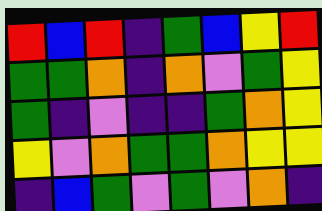[["red", "blue", "red", "indigo", "green", "blue", "yellow", "red"], ["green", "green", "orange", "indigo", "orange", "violet", "green", "yellow"], ["green", "indigo", "violet", "indigo", "indigo", "green", "orange", "yellow"], ["yellow", "violet", "orange", "green", "green", "orange", "yellow", "yellow"], ["indigo", "blue", "green", "violet", "green", "violet", "orange", "indigo"]]